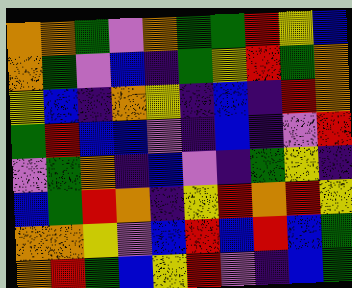[["orange", "orange", "green", "violet", "orange", "green", "green", "red", "yellow", "blue"], ["orange", "green", "violet", "blue", "indigo", "green", "yellow", "red", "green", "orange"], ["yellow", "blue", "indigo", "orange", "yellow", "indigo", "blue", "indigo", "red", "orange"], ["green", "red", "blue", "blue", "violet", "indigo", "blue", "indigo", "violet", "red"], ["violet", "green", "orange", "indigo", "blue", "violet", "indigo", "green", "yellow", "indigo"], ["blue", "green", "red", "orange", "indigo", "yellow", "red", "orange", "red", "yellow"], ["orange", "orange", "yellow", "violet", "blue", "red", "blue", "red", "blue", "green"], ["orange", "red", "green", "blue", "yellow", "red", "violet", "indigo", "blue", "green"]]